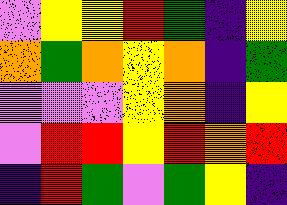[["violet", "yellow", "yellow", "red", "green", "indigo", "yellow"], ["orange", "green", "orange", "yellow", "orange", "indigo", "green"], ["violet", "violet", "violet", "yellow", "orange", "indigo", "yellow"], ["violet", "red", "red", "yellow", "red", "orange", "red"], ["indigo", "red", "green", "violet", "green", "yellow", "indigo"]]